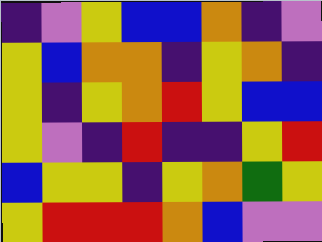[["indigo", "violet", "yellow", "blue", "blue", "orange", "indigo", "violet"], ["yellow", "blue", "orange", "orange", "indigo", "yellow", "orange", "indigo"], ["yellow", "indigo", "yellow", "orange", "red", "yellow", "blue", "blue"], ["yellow", "violet", "indigo", "red", "indigo", "indigo", "yellow", "red"], ["blue", "yellow", "yellow", "indigo", "yellow", "orange", "green", "yellow"], ["yellow", "red", "red", "red", "orange", "blue", "violet", "violet"]]